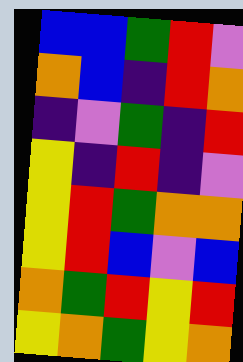[["blue", "blue", "green", "red", "violet"], ["orange", "blue", "indigo", "red", "orange"], ["indigo", "violet", "green", "indigo", "red"], ["yellow", "indigo", "red", "indigo", "violet"], ["yellow", "red", "green", "orange", "orange"], ["yellow", "red", "blue", "violet", "blue"], ["orange", "green", "red", "yellow", "red"], ["yellow", "orange", "green", "yellow", "orange"]]